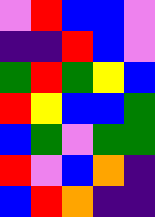[["violet", "red", "blue", "blue", "violet"], ["indigo", "indigo", "red", "blue", "violet"], ["green", "red", "green", "yellow", "blue"], ["red", "yellow", "blue", "blue", "green"], ["blue", "green", "violet", "green", "green"], ["red", "violet", "blue", "orange", "indigo"], ["blue", "red", "orange", "indigo", "indigo"]]